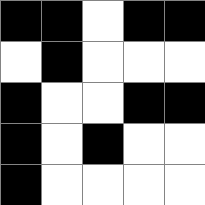[["black", "black", "white", "black", "black"], ["white", "black", "white", "white", "white"], ["black", "white", "white", "black", "black"], ["black", "white", "black", "white", "white"], ["black", "white", "white", "white", "white"]]